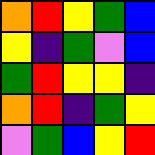[["orange", "red", "yellow", "green", "blue"], ["yellow", "indigo", "green", "violet", "blue"], ["green", "red", "yellow", "yellow", "indigo"], ["orange", "red", "indigo", "green", "yellow"], ["violet", "green", "blue", "yellow", "red"]]